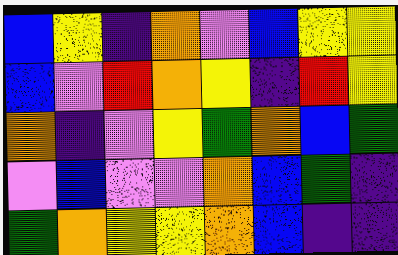[["blue", "yellow", "indigo", "orange", "violet", "blue", "yellow", "yellow"], ["blue", "violet", "red", "orange", "yellow", "indigo", "red", "yellow"], ["orange", "indigo", "violet", "yellow", "green", "orange", "blue", "green"], ["violet", "blue", "violet", "violet", "orange", "blue", "green", "indigo"], ["green", "orange", "yellow", "yellow", "orange", "blue", "indigo", "indigo"]]